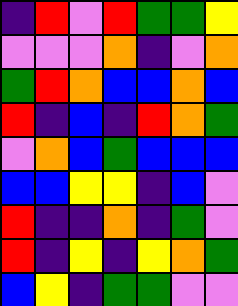[["indigo", "red", "violet", "red", "green", "green", "yellow"], ["violet", "violet", "violet", "orange", "indigo", "violet", "orange"], ["green", "red", "orange", "blue", "blue", "orange", "blue"], ["red", "indigo", "blue", "indigo", "red", "orange", "green"], ["violet", "orange", "blue", "green", "blue", "blue", "blue"], ["blue", "blue", "yellow", "yellow", "indigo", "blue", "violet"], ["red", "indigo", "indigo", "orange", "indigo", "green", "violet"], ["red", "indigo", "yellow", "indigo", "yellow", "orange", "green"], ["blue", "yellow", "indigo", "green", "green", "violet", "violet"]]